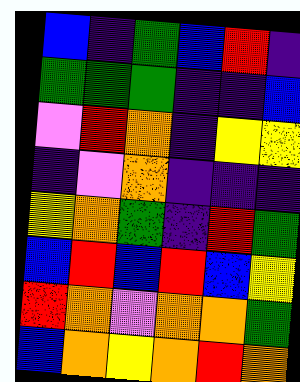[["blue", "indigo", "green", "blue", "red", "indigo"], ["green", "green", "green", "indigo", "indigo", "blue"], ["violet", "red", "orange", "indigo", "yellow", "yellow"], ["indigo", "violet", "orange", "indigo", "indigo", "indigo"], ["yellow", "orange", "green", "indigo", "red", "green"], ["blue", "red", "blue", "red", "blue", "yellow"], ["red", "orange", "violet", "orange", "orange", "green"], ["blue", "orange", "yellow", "orange", "red", "orange"]]